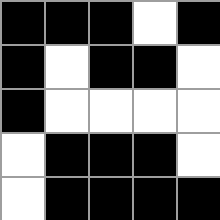[["black", "black", "black", "white", "black"], ["black", "white", "black", "black", "white"], ["black", "white", "white", "white", "white"], ["white", "black", "black", "black", "white"], ["white", "black", "black", "black", "black"]]